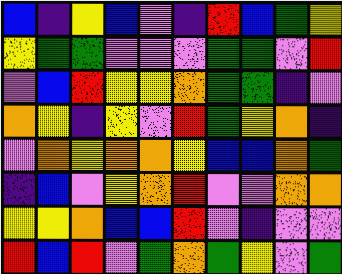[["blue", "indigo", "yellow", "blue", "violet", "indigo", "red", "blue", "green", "yellow"], ["yellow", "green", "green", "violet", "violet", "violet", "green", "green", "violet", "red"], ["violet", "blue", "red", "yellow", "yellow", "orange", "green", "green", "indigo", "violet"], ["orange", "yellow", "indigo", "yellow", "violet", "red", "green", "yellow", "orange", "indigo"], ["violet", "orange", "yellow", "orange", "orange", "yellow", "blue", "blue", "orange", "green"], ["indigo", "blue", "violet", "yellow", "orange", "red", "violet", "violet", "orange", "orange"], ["yellow", "yellow", "orange", "blue", "blue", "red", "violet", "indigo", "violet", "violet"], ["red", "blue", "red", "violet", "green", "orange", "green", "yellow", "violet", "green"]]